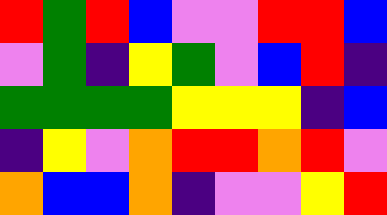[["red", "green", "red", "blue", "violet", "violet", "red", "red", "blue"], ["violet", "green", "indigo", "yellow", "green", "violet", "blue", "red", "indigo"], ["green", "green", "green", "green", "yellow", "yellow", "yellow", "indigo", "blue"], ["indigo", "yellow", "violet", "orange", "red", "red", "orange", "red", "violet"], ["orange", "blue", "blue", "orange", "indigo", "violet", "violet", "yellow", "red"]]